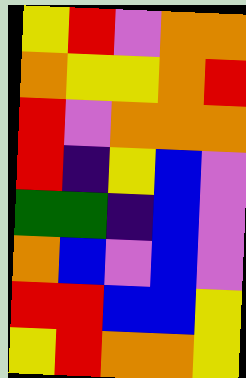[["yellow", "red", "violet", "orange", "orange"], ["orange", "yellow", "yellow", "orange", "red"], ["red", "violet", "orange", "orange", "orange"], ["red", "indigo", "yellow", "blue", "violet"], ["green", "green", "indigo", "blue", "violet"], ["orange", "blue", "violet", "blue", "violet"], ["red", "red", "blue", "blue", "yellow"], ["yellow", "red", "orange", "orange", "yellow"]]